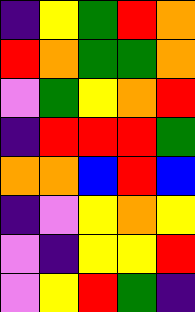[["indigo", "yellow", "green", "red", "orange"], ["red", "orange", "green", "green", "orange"], ["violet", "green", "yellow", "orange", "red"], ["indigo", "red", "red", "red", "green"], ["orange", "orange", "blue", "red", "blue"], ["indigo", "violet", "yellow", "orange", "yellow"], ["violet", "indigo", "yellow", "yellow", "red"], ["violet", "yellow", "red", "green", "indigo"]]